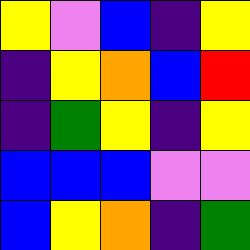[["yellow", "violet", "blue", "indigo", "yellow"], ["indigo", "yellow", "orange", "blue", "red"], ["indigo", "green", "yellow", "indigo", "yellow"], ["blue", "blue", "blue", "violet", "violet"], ["blue", "yellow", "orange", "indigo", "green"]]